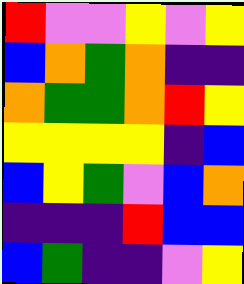[["red", "violet", "violet", "yellow", "violet", "yellow"], ["blue", "orange", "green", "orange", "indigo", "indigo"], ["orange", "green", "green", "orange", "red", "yellow"], ["yellow", "yellow", "yellow", "yellow", "indigo", "blue"], ["blue", "yellow", "green", "violet", "blue", "orange"], ["indigo", "indigo", "indigo", "red", "blue", "blue"], ["blue", "green", "indigo", "indigo", "violet", "yellow"]]